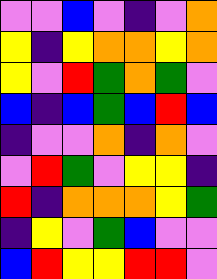[["violet", "violet", "blue", "violet", "indigo", "violet", "orange"], ["yellow", "indigo", "yellow", "orange", "orange", "yellow", "orange"], ["yellow", "violet", "red", "green", "orange", "green", "violet"], ["blue", "indigo", "blue", "green", "blue", "red", "blue"], ["indigo", "violet", "violet", "orange", "indigo", "orange", "violet"], ["violet", "red", "green", "violet", "yellow", "yellow", "indigo"], ["red", "indigo", "orange", "orange", "orange", "yellow", "green"], ["indigo", "yellow", "violet", "green", "blue", "violet", "violet"], ["blue", "red", "yellow", "yellow", "red", "red", "violet"]]